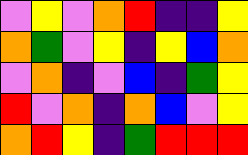[["violet", "yellow", "violet", "orange", "red", "indigo", "indigo", "yellow"], ["orange", "green", "violet", "yellow", "indigo", "yellow", "blue", "orange"], ["violet", "orange", "indigo", "violet", "blue", "indigo", "green", "yellow"], ["red", "violet", "orange", "indigo", "orange", "blue", "violet", "yellow"], ["orange", "red", "yellow", "indigo", "green", "red", "red", "red"]]